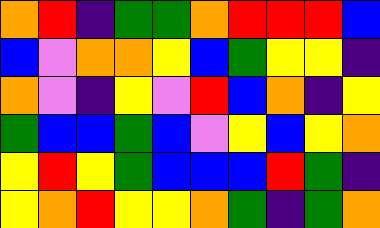[["orange", "red", "indigo", "green", "green", "orange", "red", "red", "red", "blue"], ["blue", "violet", "orange", "orange", "yellow", "blue", "green", "yellow", "yellow", "indigo"], ["orange", "violet", "indigo", "yellow", "violet", "red", "blue", "orange", "indigo", "yellow"], ["green", "blue", "blue", "green", "blue", "violet", "yellow", "blue", "yellow", "orange"], ["yellow", "red", "yellow", "green", "blue", "blue", "blue", "red", "green", "indigo"], ["yellow", "orange", "red", "yellow", "yellow", "orange", "green", "indigo", "green", "orange"]]